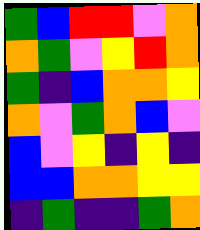[["green", "blue", "red", "red", "violet", "orange"], ["orange", "green", "violet", "yellow", "red", "orange"], ["green", "indigo", "blue", "orange", "orange", "yellow"], ["orange", "violet", "green", "orange", "blue", "violet"], ["blue", "violet", "yellow", "indigo", "yellow", "indigo"], ["blue", "blue", "orange", "orange", "yellow", "yellow"], ["indigo", "green", "indigo", "indigo", "green", "orange"]]